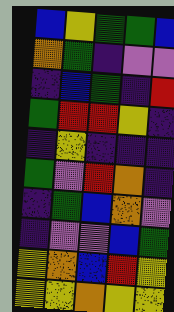[["blue", "yellow", "green", "green", "blue"], ["orange", "green", "indigo", "violet", "violet"], ["indigo", "blue", "green", "indigo", "red"], ["green", "red", "red", "yellow", "indigo"], ["indigo", "yellow", "indigo", "indigo", "indigo"], ["green", "violet", "red", "orange", "indigo"], ["indigo", "green", "blue", "orange", "violet"], ["indigo", "violet", "violet", "blue", "green"], ["yellow", "orange", "blue", "red", "yellow"], ["yellow", "yellow", "orange", "yellow", "yellow"]]